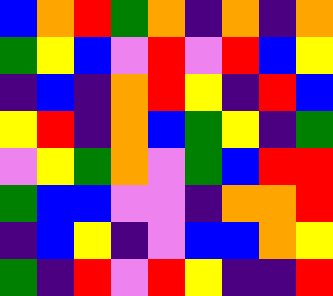[["blue", "orange", "red", "green", "orange", "indigo", "orange", "indigo", "orange"], ["green", "yellow", "blue", "violet", "red", "violet", "red", "blue", "yellow"], ["indigo", "blue", "indigo", "orange", "red", "yellow", "indigo", "red", "blue"], ["yellow", "red", "indigo", "orange", "blue", "green", "yellow", "indigo", "green"], ["violet", "yellow", "green", "orange", "violet", "green", "blue", "red", "red"], ["green", "blue", "blue", "violet", "violet", "indigo", "orange", "orange", "red"], ["indigo", "blue", "yellow", "indigo", "violet", "blue", "blue", "orange", "yellow"], ["green", "indigo", "red", "violet", "red", "yellow", "indigo", "indigo", "red"]]